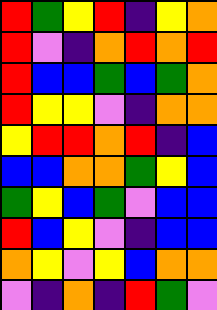[["red", "green", "yellow", "red", "indigo", "yellow", "orange"], ["red", "violet", "indigo", "orange", "red", "orange", "red"], ["red", "blue", "blue", "green", "blue", "green", "orange"], ["red", "yellow", "yellow", "violet", "indigo", "orange", "orange"], ["yellow", "red", "red", "orange", "red", "indigo", "blue"], ["blue", "blue", "orange", "orange", "green", "yellow", "blue"], ["green", "yellow", "blue", "green", "violet", "blue", "blue"], ["red", "blue", "yellow", "violet", "indigo", "blue", "blue"], ["orange", "yellow", "violet", "yellow", "blue", "orange", "orange"], ["violet", "indigo", "orange", "indigo", "red", "green", "violet"]]